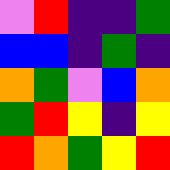[["violet", "red", "indigo", "indigo", "green"], ["blue", "blue", "indigo", "green", "indigo"], ["orange", "green", "violet", "blue", "orange"], ["green", "red", "yellow", "indigo", "yellow"], ["red", "orange", "green", "yellow", "red"]]